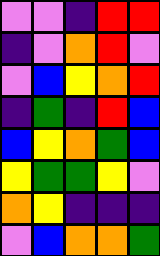[["violet", "violet", "indigo", "red", "red"], ["indigo", "violet", "orange", "red", "violet"], ["violet", "blue", "yellow", "orange", "red"], ["indigo", "green", "indigo", "red", "blue"], ["blue", "yellow", "orange", "green", "blue"], ["yellow", "green", "green", "yellow", "violet"], ["orange", "yellow", "indigo", "indigo", "indigo"], ["violet", "blue", "orange", "orange", "green"]]